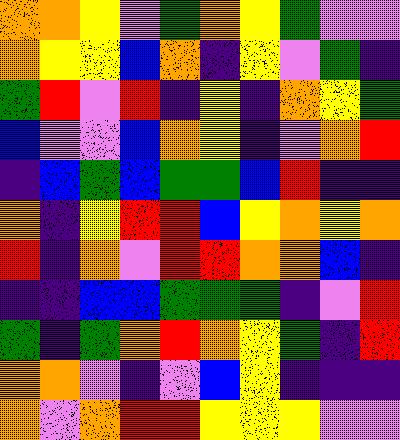[["orange", "orange", "yellow", "violet", "green", "orange", "yellow", "green", "violet", "violet"], ["orange", "yellow", "yellow", "blue", "orange", "indigo", "yellow", "violet", "green", "indigo"], ["green", "red", "violet", "red", "indigo", "yellow", "indigo", "orange", "yellow", "green"], ["blue", "violet", "violet", "blue", "orange", "yellow", "indigo", "violet", "orange", "red"], ["indigo", "blue", "green", "blue", "green", "green", "blue", "red", "indigo", "indigo"], ["orange", "indigo", "yellow", "red", "red", "blue", "yellow", "orange", "yellow", "orange"], ["red", "indigo", "orange", "violet", "red", "red", "orange", "orange", "blue", "indigo"], ["indigo", "indigo", "blue", "blue", "green", "green", "green", "indigo", "violet", "red"], ["green", "indigo", "green", "orange", "red", "orange", "yellow", "green", "indigo", "red"], ["orange", "orange", "violet", "indigo", "violet", "blue", "yellow", "indigo", "indigo", "indigo"], ["orange", "violet", "orange", "red", "red", "yellow", "yellow", "yellow", "violet", "violet"]]